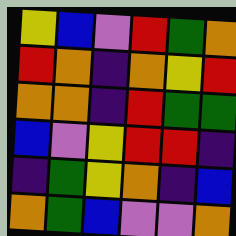[["yellow", "blue", "violet", "red", "green", "orange"], ["red", "orange", "indigo", "orange", "yellow", "red"], ["orange", "orange", "indigo", "red", "green", "green"], ["blue", "violet", "yellow", "red", "red", "indigo"], ["indigo", "green", "yellow", "orange", "indigo", "blue"], ["orange", "green", "blue", "violet", "violet", "orange"]]